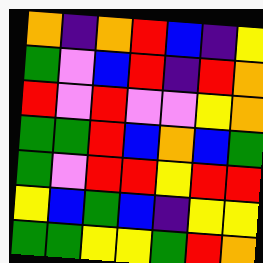[["orange", "indigo", "orange", "red", "blue", "indigo", "yellow"], ["green", "violet", "blue", "red", "indigo", "red", "orange"], ["red", "violet", "red", "violet", "violet", "yellow", "orange"], ["green", "green", "red", "blue", "orange", "blue", "green"], ["green", "violet", "red", "red", "yellow", "red", "red"], ["yellow", "blue", "green", "blue", "indigo", "yellow", "yellow"], ["green", "green", "yellow", "yellow", "green", "red", "orange"]]